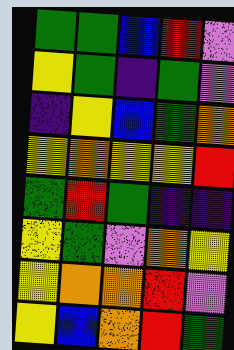[["green", "green", "blue", "red", "violet"], ["yellow", "green", "indigo", "green", "violet"], ["indigo", "yellow", "blue", "green", "orange"], ["yellow", "orange", "yellow", "yellow", "red"], ["green", "red", "green", "indigo", "indigo"], ["yellow", "green", "violet", "orange", "yellow"], ["yellow", "orange", "orange", "red", "violet"], ["yellow", "blue", "orange", "red", "green"]]